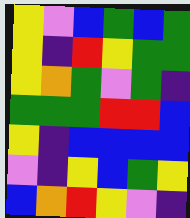[["yellow", "violet", "blue", "green", "blue", "green"], ["yellow", "indigo", "red", "yellow", "green", "green"], ["yellow", "orange", "green", "violet", "green", "indigo"], ["green", "green", "green", "red", "red", "blue"], ["yellow", "indigo", "blue", "blue", "blue", "blue"], ["violet", "indigo", "yellow", "blue", "green", "yellow"], ["blue", "orange", "red", "yellow", "violet", "indigo"]]